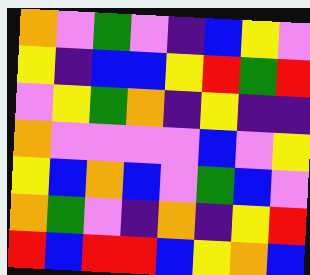[["orange", "violet", "green", "violet", "indigo", "blue", "yellow", "violet"], ["yellow", "indigo", "blue", "blue", "yellow", "red", "green", "red"], ["violet", "yellow", "green", "orange", "indigo", "yellow", "indigo", "indigo"], ["orange", "violet", "violet", "violet", "violet", "blue", "violet", "yellow"], ["yellow", "blue", "orange", "blue", "violet", "green", "blue", "violet"], ["orange", "green", "violet", "indigo", "orange", "indigo", "yellow", "red"], ["red", "blue", "red", "red", "blue", "yellow", "orange", "blue"]]